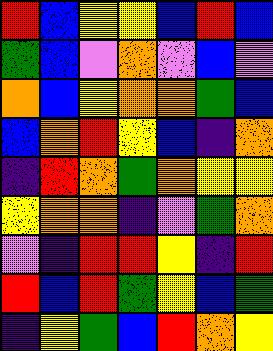[["red", "blue", "yellow", "yellow", "blue", "red", "blue"], ["green", "blue", "violet", "orange", "violet", "blue", "violet"], ["orange", "blue", "yellow", "orange", "orange", "green", "blue"], ["blue", "orange", "red", "yellow", "blue", "indigo", "orange"], ["indigo", "red", "orange", "green", "orange", "yellow", "yellow"], ["yellow", "orange", "orange", "indigo", "violet", "green", "orange"], ["violet", "indigo", "red", "red", "yellow", "indigo", "red"], ["red", "blue", "red", "green", "yellow", "blue", "green"], ["indigo", "yellow", "green", "blue", "red", "orange", "yellow"]]